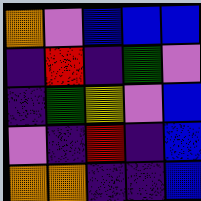[["orange", "violet", "blue", "blue", "blue"], ["indigo", "red", "indigo", "green", "violet"], ["indigo", "green", "yellow", "violet", "blue"], ["violet", "indigo", "red", "indigo", "blue"], ["orange", "orange", "indigo", "indigo", "blue"]]